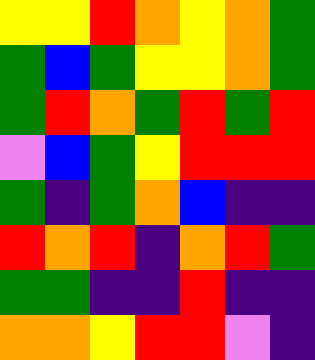[["yellow", "yellow", "red", "orange", "yellow", "orange", "green"], ["green", "blue", "green", "yellow", "yellow", "orange", "green"], ["green", "red", "orange", "green", "red", "green", "red"], ["violet", "blue", "green", "yellow", "red", "red", "red"], ["green", "indigo", "green", "orange", "blue", "indigo", "indigo"], ["red", "orange", "red", "indigo", "orange", "red", "green"], ["green", "green", "indigo", "indigo", "red", "indigo", "indigo"], ["orange", "orange", "yellow", "red", "red", "violet", "indigo"]]